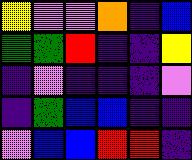[["yellow", "violet", "violet", "orange", "indigo", "blue"], ["green", "green", "red", "indigo", "indigo", "yellow"], ["indigo", "violet", "indigo", "indigo", "indigo", "violet"], ["indigo", "green", "blue", "blue", "indigo", "indigo"], ["violet", "blue", "blue", "red", "red", "indigo"]]